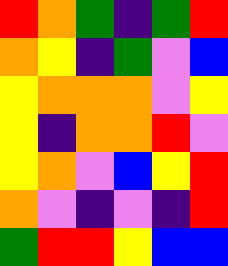[["red", "orange", "green", "indigo", "green", "red"], ["orange", "yellow", "indigo", "green", "violet", "blue"], ["yellow", "orange", "orange", "orange", "violet", "yellow"], ["yellow", "indigo", "orange", "orange", "red", "violet"], ["yellow", "orange", "violet", "blue", "yellow", "red"], ["orange", "violet", "indigo", "violet", "indigo", "red"], ["green", "red", "red", "yellow", "blue", "blue"]]